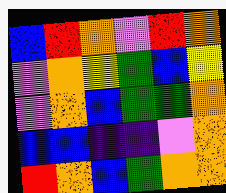[["blue", "red", "orange", "violet", "red", "orange"], ["violet", "orange", "yellow", "green", "blue", "yellow"], ["violet", "orange", "blue", "green", "green", "orange"], ["blue", "blue", "indigo", "indigo", "violet", "orange"], ["red", "orange", "blue", "green", "orange", "orange"]]